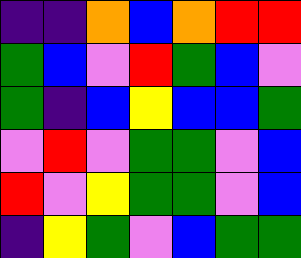[["indigo", "indigo", "orange", "blue", "orange", "red", "red"], ["green", "blue", "violet", "red", "green", "blue", "violet"], ["green", "indigo", "blue", "yellow", "blue", "blue", "green"], ["violet", "red", "violet", "green", "green", "violet", "blue"], ["red", "violet", "yellow", "green", "green", "violet", "blue"], ["indigo", "yellow", "green", "violet", "blue", "green", "green"]]